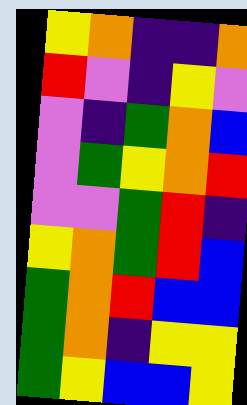[["yellow", "orange", "indigo", "indigo", "orange"], ["red", "violet", "indigo", "yellow", "violet"], ["violet", "indigo", "green", "orange", "blue"], ["violet", "green", "yellow", "orange", "red"], ["violet", "violet", "green", "red", "indigo"], ["yellow", "orange", "green", "red", "blue"], ["green", "orange", "red", "blue", "blue"], ["green", "orange", "indigo", "yellow", "yellow"], ["green", "yellow", "blue", "blue", "yellow"]]